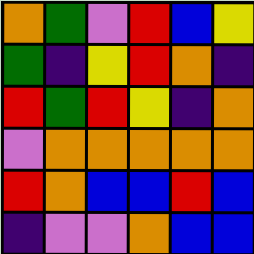[["orange", "green", "violet", "red", "blue", "yellow"], ["green", "indigo", "yellow", "red", "orange", "indigo"], ["red", "green", "red", "yellow", "indigo", "orange"], ["violet", "orange", "orange", "orange", "orange", "orange"], ["red", "orange", "blue", "blue", "red", "blue"], ["indigo", "violet", "violet", "orange", "blue", "blue"]]